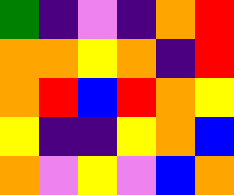[["green", "indigo", "violet", "indigo", "orange", "red"], ["orange", "orange", "yellow", "orange", "indigo", "red"], ["orange", "red", "blue", "red", "orange", "yellow"], ["yellow", "indigo", "indigo", "yellow", "orange", "blue"], ["orange", "violet", "yellow", "violet", "blue", "orange"]]